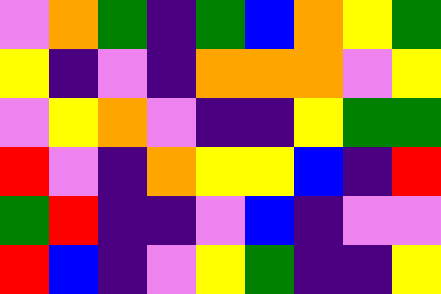[["violet", "orange", "green", "indigo", "green", "blue", "orange", "yellow", "green"], ["yellow", "indigo", "violet", "indigo", "orange", "orange", "orange", "violet", "yellow"], ["violet", "yellow", "orange", "violet", "indigo", "indigo", "yellow", "green", "green"], ["red", "violet", "indigo", "orange", "yellow", "yellow", "blue", "indigo", "red"], ["green", "red", "indigo", "indigo", "violet", "blue", "indigo", "violet", "violet"], ["red", "blue", "indigo", "violet", "yellow", "green", "indigo", "indigo", "yellow"]]